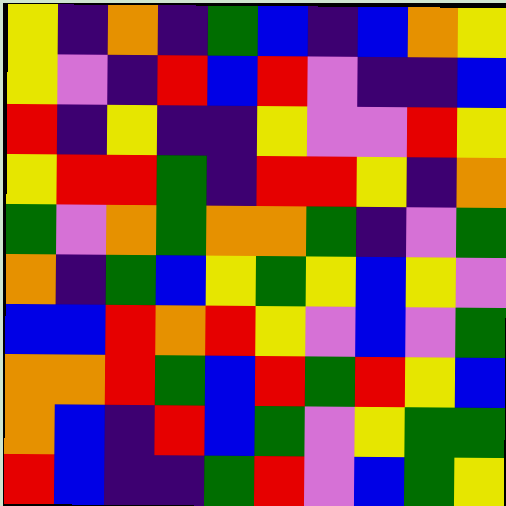[["yellow", "indigo", "orange", "indigo", "green", "blue", "indigo", "blue", "orange", "yellow"], ["yellow", "violet", "indigo", "red", "blue", "red", "violet", "indigo", "indigo", "blue"], ["red", "indigo", "yellow", "indigo", "indigo", "yellow", "violet", "violet", "red", "yellow"], ["yellow", "red", "red", "green", "indigo", "red", "red", "yellow", "indigo", "orange"], ["green", "violet", "orange", "green", "orange", "orange", "green", "indigo", "violet", "green"], ["orange", "indigo", "green", "blue", "yellow", "green", "yellow", "blue", "yellow", "violet"], ["blue", "blue", "red", "orange", "red", "yellow", "violet", "blue", "violet", "green"], ["orange", "orange", "red", "green", "blue", "red", "green", "red", "yellow", "blue"], ["orange", "blue", "indigo", "red", "blue", "green", "violet", "yellow", "green", "green"], ["red", "blue", "indigo", "indigo", "green", "red", "violet", "blue", "green", "yellow"]]